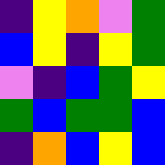[["indigo", "yellow", "orange", "violet", "green"], ["blue", "yellow", "indigo", "yellow", "green"], ["violet", "indigo", "blue", "green", "yellow"], ["green", "blue", "green", "green", "blue"], ["indigo", "orange", "blue", "yellow", "blue"]]